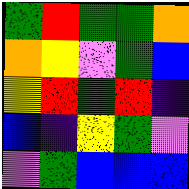[["green", "red", "green", "green", "orange"], ["orange", "yellow", "violet", "green", "blue"], ["yellow", "red", "green", "red", "indigo"], ["blue", "indigo", "yellow", "green", "violet"], ["violet", "green", "blue", "blue", "blue"]]